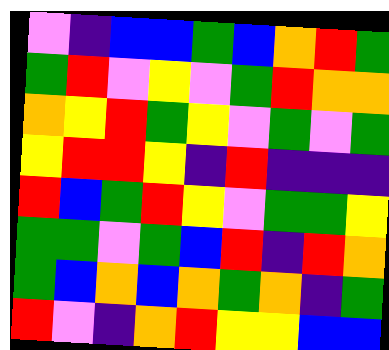[["violet", "indigo", "blue", "blue", "green", "blue", "orange", "red", "green"], ["green", "red", "violet", "yellow", "violet", "green", "red", "orange", "orange"], ["orange", "yellow", "red", "green", "yellow", "violet", "green", "violet", "green"], ["yellow", "red", "red", "yellow", "indigo", "red", "indigo", "indigo", "indigo"], ["red", "blue", "green", "red", "yellow", "violet", "green", "green", "yellow"], ["green", "green", "violet", "green", "blue", "red", "indigo", "red", "orange"], ["green", "blue", "orange", "blue", "orange", "green", "orange", "indigo", "green"], ["red", "violet", "indigo", "orange", "red", "yellow", "yellow", "blue", "blue"]]